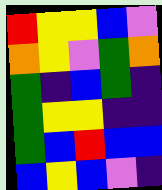[["red", "yellow", "yellow", "blue", "violet"], ["orange", "yellow", "violet", "green", "orange"], ["green", "indigo", "blue", "green", "indigo"], ["green", "yellow", "yellow", "indigo", "indigo"], ["green", "blue", "red", "blue", "blue"], ["blue", "yellow", "blue", "violet", "indigo"]]